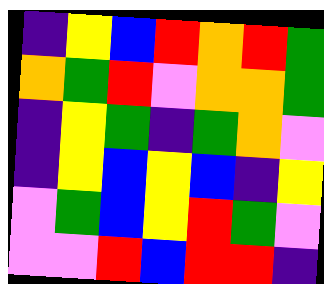[["indigo", "yellow", "blue", "red", "orange", "red", "green"], ["orange", "green", "red", "violet", "orange", "orange", "green"], ["indigo", "yellow", "green", "indigo", "green", "orange", "violet"], ["indigo", "yellow", "blue", "yellow", "blue", "indigo", "yellow"], ["violet", "green", "blue", "yellow", "red", "green", "violet"], ["violet", "violet", "red", "blue", "red", "red", "indigo"]]